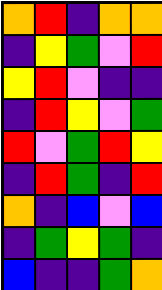[["orange", "red", "indigo", "orange", "orange"], ["indigo", "yellow", "green", "violet", "red"], ["yellow", "red", "violet", "indigo", "indigo"], ["indigo", "red", "yellow", "violet", "green"], ["red", "violet", "green", "red", "yellow"], ["indigo", "red", "green", "indigo", "red"], ["orange", "indigo", "blue", "violet", "blue"], ["indigo", "green", "yellow", "green", "indigo"], ["blue", "indigo", "indigo", "green", "orange"]]